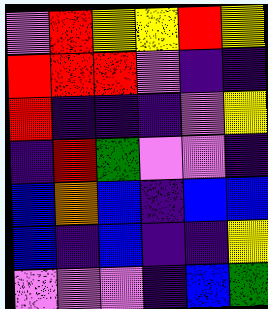[["violet", "red", "yellow", "yellow", "red", "yellow"], ["red", "red", "red", "violet", "indigo", "indigo"], ["red", "indigo", "indigo", "indigo", "violet", "yellow"], ["indigo", "red", "green", "violet", "violet", "indigo"], ["blue", "orange", "blue", "indigo", "blue", "blue"], ["blue", "indigo", "blue", "indigo", "indigo", "yellow"], ["violet", "violet", "violet", "indigo", "blue", "green"]]